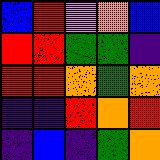[["blue", "red", "violet", "orange", "blue"], ["red", "red", "green", "green", "indigo"], ["red", "red", "orange", "green", "orange"], ["indigo", "indigo", "red", "orange", "red"], ["indigo", "blue", "indigo", "green", "orange"]]